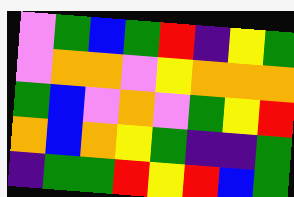[["violet", "green", "blue", "green", "red", "indigo", "yellow", "green"], ["violet", "orange", "orange", "violet", "yellow", "orange", "orange", "orange"], ["green", "blue", "violet", "orange", "violet", "green", "yellow", "red"], ["orange", "blue", "orange", "yellow", "green", "indigo", "indigo", "green"], ["indigo", "green", "green", "red", "yellow", "red", "blue", "green"]]